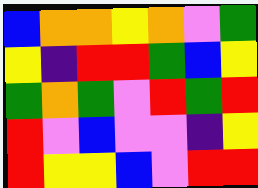[["blue", "orange", "orange", "yellow", "orange", "violet", "green"], ["yellow", "indigo", "red", "red", "green", "blue", "yellow"], ["green", "orange", "green", "violet", "red", "green", "red"], ["red", "violet", "blue", "violet", "violet", "indigo", "yellow"], ["red", "yellow", "yellow", "blue", "violet", "red", "red"]]